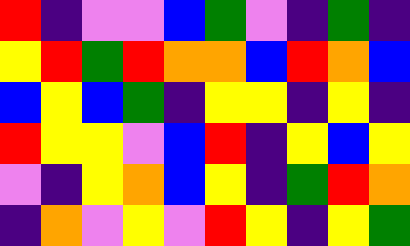[["red", "indigo", "violet", "violet", "blue", "green", "violet", "indigo", "green", "indigo"], ["yellow", "red", "green", "red", "orange", "orange", "blue", "red", "orange", "blue"], ["blue", "yellow", "blue", "green", "indigo", "yellow", "yellow", "indigo", "yellow", "indigo"], ["red", "yellow", "yellow", "violet", "blue", "red", "indigo", "yellow", "blue", "yellow"], ["violet", "indigo", "yellow", "orange", "blue", "yellow", "indigo", "green", "red", "orange"], ["indigo", "orange", "violet", "yellow", "violet", "red", "yellow", "indigo", "yellow", "green"]]